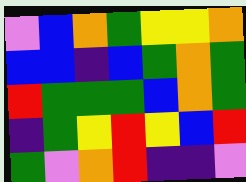[["violet", "blue", "orange", "green", "yellow", "yellow", "orange"], ["blue", "blue", "indigo", "blue", "green", "orange", "green"], ["red", "green", "green", "green", "blue", "orange", "green"], ["indigo", "green", "yellow", "red", "yellow", "blue", "red"], ["green", "violet", "orange", "red", "indigo", "indigo", "violet"]]